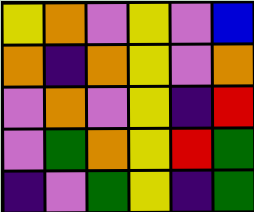[["yellow", "orange", "violet", "yellow", "violet", "blue"], ["orange", "indigo", "orange", "yellow", "violet", "orange"], ["violet", "orange", "violet", "yellow", "indigo", "red"], ["violet", "green", "orange", "yellow", "red", "green"], ["indigo", "violet", "green", "yellow", "indigo", "green"]]